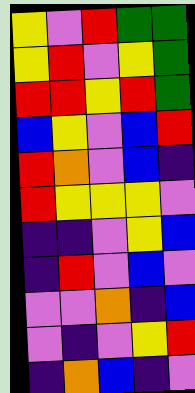[["yellow", "violet", "red", "green", "green"], ["yellow", "red", "violet", "yellow", "green"], ["red", "red", "yellow", "red", "green"], ["blue", "yellow", "violet", "blue", "red"], ["red", "orange", "violet", "blue", "indigo"], ["red", "yellow", "yellow", "yellow", "violet"], ["indigo", "indigo", "violet", "yellow", "blue"], ["indigo", "red", "violet", "blue", "violet"], ["violet", "violet", "orange", "indigo", "blue"], ["violet", "indigo", "violet", "yellow", "red"], ["indigo", "orange", "blue", "indigo", "violet"]]